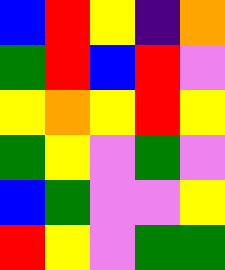[["blue", "red", "yellow", "indigo", "orange"], ["green", "red", "blue", "red", "violet"], ["yellow", "orange", "yellow", "red", "yellow"], ["green", "yellow", "violet", "green", "violet"], ["blue", "green", "violet", "violet", "yellow"], ["red", "yellow", "violet", "green", "green"]]